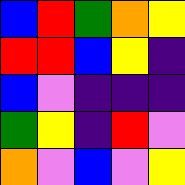[["blue", "red", "green", "orange", "yellow"], ["red", "red", "blue", "yellow", "indigo"], ["blue", "violet", "indigo", "indigo", "indigo"], ["green", "yellow", "indigo", "red", "violet"], ["orange", "violet", "blue", "violet", "yellow"]]